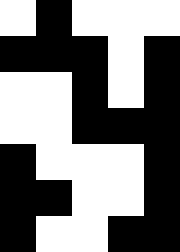[["white", "black", "white", "white", "white"], ["black", "black", "black", "white", "black"], ["white", "white", "black", "white", "black"], ["white", "white", "black", "black", "black"], ["black", "white", "white", "white", "black"], ["black", "black", "white", "white", "black"], ["black", "white", "white", "black", "black"]]